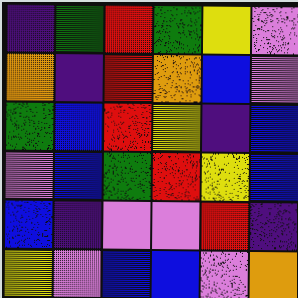[["indigo", "green", "red", "green", "yellow", "violet"], ["orange", "indigo", "red", "orange", "blue", "violet"], ["green", "blue", "red", "yellow", "indigo", "blue"], ["violet", "blue", "green", "red", "yellow", "blue"], ["blue", "indigo", "violet", "violet", "red", "indigo"], ["yellow", "violet", "blue", "blue", "violet", "orange"]]